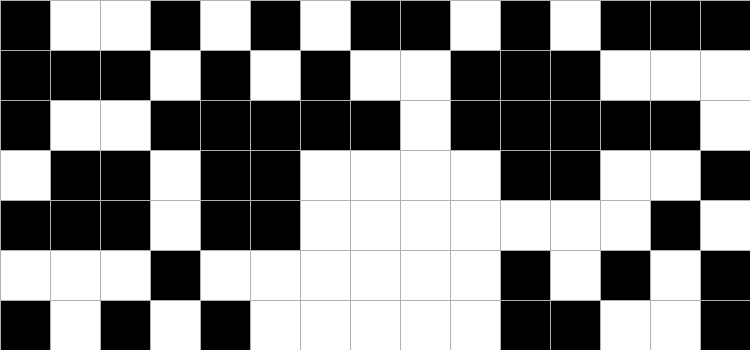[["black", "white", "white", "black", "white", "black", "white", "black", "black", "white", "black", "white", "black", "black", "black"], ["black", "black", "black", "white", "black", "white", "black", "white", "white", "black", "black", "black", "white", "white", "white"], ["black", "white", "white", "black", "black", "black", "black", "black", "white", "black", "black", "black", "black", "black", "white"], ["white", "black", "black", "white", "black", "black", "white", "white", "white", "white", "black", "black", "white", "white", "black"], ["black", "black", "black", "white", "black", "black", "white", "white", "white", "white", "white", "white", "white", "black", "white"], ["white", "white", "white", "black", "white", "white", "white", "white", "white", "white", "black", "white", "black", "white", "black"], ["black", "white", "black", "white", "black", "white", "white", "white", "white", "white", "black", "black", "white", "white", "black"]]